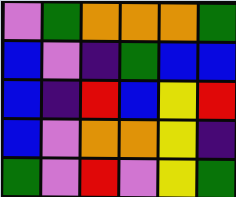[["violet", "green", "orange", "orange", "orange", "green"], ["blue", "violet", "indigo", "green", "blue", "blue"], ["blue", "indigo", "red", "blue", "yellow", "red"], ["blue", "violet", "orange", "orange", "yellow", "indigo"], ["green", "violet", "red", "violet", "yellow", "green"]]